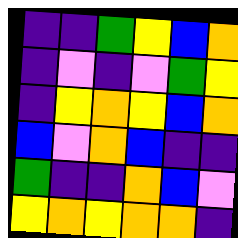[["indigo", "indigo", "green", "yellow", "blue", "orange"], ["indigo", "violet", "indigo", "violet", "green", "yellow"], ["indigo", "yellow", "orange", "yellow", "blue", "orange"], ["blue", "violet", "orange", "blue", "indigo", "indigo"], ["green", "indigo", "indigo", "orange", "blue", "violet"], ["yellow", "orange", "yellow", "orange", "orange", "indigo"]]